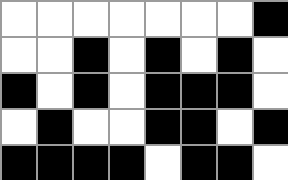[["white", "white", "white", "white", "white", "white", "white", "black"], ["white", "white", "black", "white", "black", "white", "black", "white"], ["black", "white", "black", "white", "black", "black", "black", "white"], ["white", "black", "white", "white", "black", "black", "white", "black"], ["black", "black", "black", "black", "white", "black", "black", "white"]]